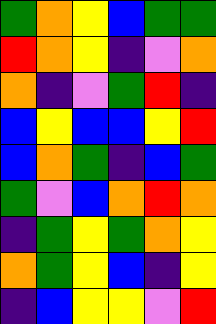[["green", "orange", "yellow", "blue", "green", "green"], ["red", "orange", "yellow", "indigo", "violet", "orange"], ["orange", "indigo", "violet", "green", "red", "indigo"], ["blue", "yellow", "blue", "blue", "yellow", "red"], ["blue", "orange", "green", "indigo", "blue", "green"], ["green", "violet", "blue", "orange", "red", "orange"], ["indigo", "green", "yellow", "green", "orange", "yellow"], ["orange", "green", "yellow", "blue", "indigo", "yellow"], ["indigo", "blue", "yellow", "yellow", "violet", "red"]]